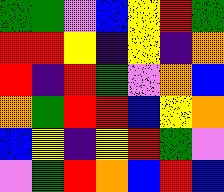[["green", "green", "violet", "blue", "yellow", "red", "green"], ["red", "red", "yellow", "indigo", "yellow", "indigo", "orange"], ["red", "indigo", "red", "green", "violet", "orange", "blue"], ["orange", "green", "red", "red", "blue", "yellow", "orange"], ["blue", "yellow", "indigo", "yellow", "red", "green", "violet"], ["violet", "green", "red", "orange", "blue", "red", "blue"]]